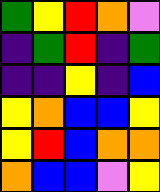[["green", "yellow", "red", "orange", "violet"], ["indigo", "green", "red", "indigo", "green"], ["indigo", "indigo", "yellow", "indigo", "blue"], ["yellow", "orange", "blue", "blue", "yellow"], ["yellow", "red", "blue", "orange", "orange"], ["orange", "blue", "blue", "violet", "yellow"]]